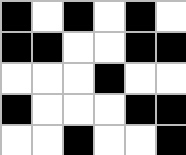[["black", "white", "black", "white", "black", "white"], ["black", "black", "white", "white", "black", "black"], ["white", "white", "white", "black", "white", "white"], ["black", "white", "white", "white", "black", "black"], ["white", "white", "black", "white", "white", "black"]]